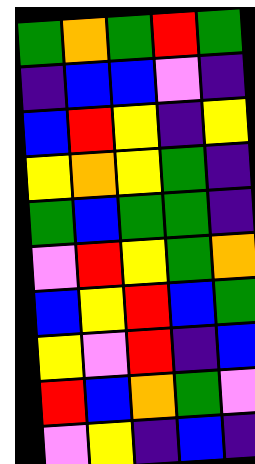[["green", "orange", "green", "red", "green"], ["indigo", "blue", "blue", "violet", "indigo"], ["blue", "red", "yellow", "indigo", "yellow"], ["yellow", "orange", "yellow", "green", "indigo"], ["green", "blue", "green", "green", "indigo"], ["violet", "red", "yellow", "green", "orange"], ["blue", "yellow", "red", "blue", "green"], ["yellow", "violet", "red", "indigo", "blue"], ["red", "blue", "orange", "green", "violet"], ["violet", "yellow", "indigo", "blue", "indigo"]]